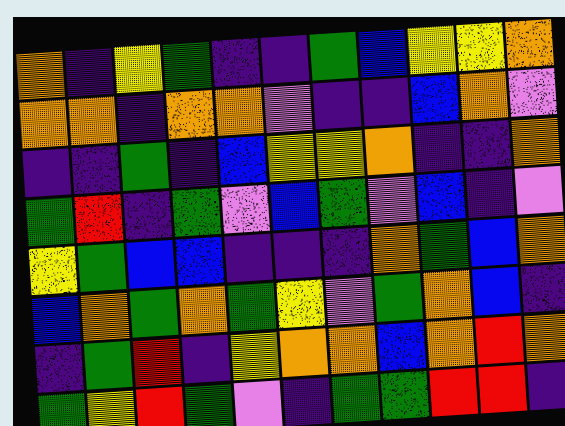[["orange", "indigo", "yellow", "green", "indigo", "indigo", "green", "blue", "yellow", "yellow", "orange"], ["orange", "orange", "indigo", "orange", "orange", "violet", "indigo", "indigo", "blue", "orange", "violet"], ["indigo", "indigo", "green", "indigo", "blue", "yellow", "yellow", "orange", "indigo", "indigo", "orange"], ["green", "red", "indigo", "green", "violet", "blue", "green", "violet", "blue", "indigo", "violet"], ["yellow", "green", "blue", "blue", "indigo", "indigo", "indigo", "orange", "green", "blue", "orange"], ["blue", "orange", "green", "orange", "green", "yellow", "violet", "green", "orange", "blue", "indigo"], ["indigo", "green", "red", "indigo", "yellow", "orange", "orange", "blue", "orange", "red", "orange"], ["green", "yellow", "red", "green", "violet", "indigo", "green", "green", "red", "red", "indigo"]]